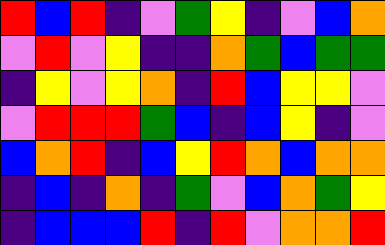[["red", "blue", "red", "indigo", "violet", "green", "yellow", "indigo", "violet", "blue", "orange"], ["violet", "red", "violet", "yellow", "indigo", "indigo", "orange", "green", "blue", "green", "green"], ["indigo", "yellow", "violet", "yellow", "orange", "indigo", "red", "blue", "yellow", "yellow", "violet"], ["violet", "red", "red", "red", "green", "blue", "indigo", "blue", "yellow", "indigo", "violet"], ["blue", "orange", "red", "indigo", "blue", "yellow", "red", "orange", "blue", "orange", "orange"], ["indigo", "blue", "indigo", "orange", "indigo", "green", "violet", "blue", "orange", "green", "yellow"], ["indigo", "blue", "blue", "blue", "red", "indigo", "red", "violet", "orange", "orange", "red"]]